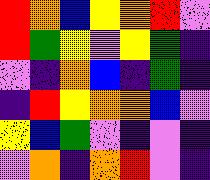[["red", "orange", "blue", "yellow", "orange", "red", "violet"], ["red", "green", "yellow", "violet", "yellow", "green", "indigo"], ["violet", "indigo", "orange", "blue", "indigo", "green", "indigo"], ["indigo", "red", "yellow", "orange", "orange", "blue", "violet"], ["yellow", "blue", "green", "violet", "indigo", "violet", "indigo"], ["violet", "orange", "indigo", "orange", "red", "violet", "indigo"]]